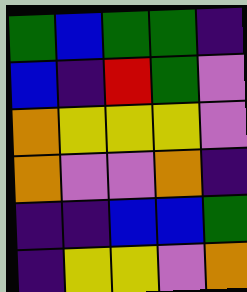[["green", "blue", "green", "green", "indigo"], ["blue", "indigo", "red", "green", "violet"], ["orange", "yellow", "yellow", "yellow", "violet"], ["orange", "violet", "violet", "orange", "indigo"], ["indigo", "indigo", "blue", "blue", "green"], ["indigo", "yellow", "yellow", "violet", "orange"]]